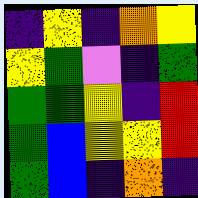[["indigo", "yellow", "indigo", "orange", "yellow"], ["yellow", "green", "violet", "indigo", "green"], ["green", "green", "yellow", "indigo", "red"], ["green", "blue", "yellow", "yellow", "red"], ["green", "blue", "indigo", "orange", "indigo"]]